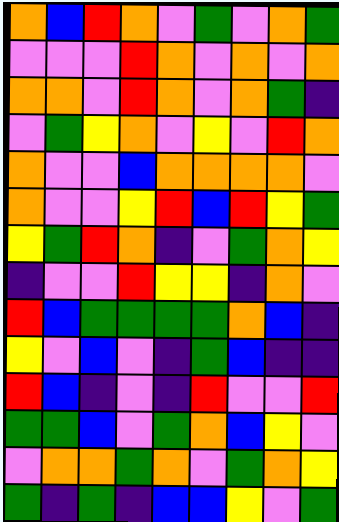[["orange", "blue", "red", "orange", "violet", "green", "violet", "orange", "green"], ["violet", "violet", "violet", "red", "orange", "violet", "orange", "violet", "orange"], ["orange", "orange", "violet", "red", "orange", "violet", "orange", "green", "indigo"], ["violet", "green", "yellow", "orange", "violet", "yellow", "violet", "red", "orange"], ["orange", "violet", "violet", "blue", "orange", "orange", "orange", "orange", "violet"], ["orange", "violet", "violet", "yellow", "red", "blue", "red", "yellow", "green"], ["yellow", "green", "red", "orange", "indigo", "violet", "green", "orange", "yellow"], ["indigo", "violet", "violet", "red", "yellow", "yellow", "indigo", "orange", "violet"], ["red", "blue", "green", "green", "green", "green", "orange", "blue", "indigo"], ["yellow", "violet", "blue", "violet", "indigo", "green", "blue", "indigo", "indigo"], ["red", "blue", "indigo", "violet", "indigo", "red", "violet", "violet", "red"], ["green", "green", "blue", "violet", "green", "orange", "blue", "yellow", "violet"], ["violet", "orange", "orange", "green", "orange", "violet", "green", "orange", "yellow"], ["green", "indigo", "green", "indigo", "blue", "blue", "yellow", "violet", "green"]]